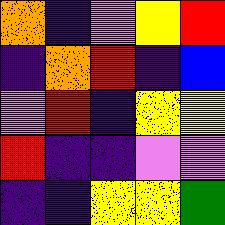[["orange", "indigo", "violet", "yellow", "red"], ["indigo", "orange", "red", "indigo", "blue"], ["violet", "red", "indigo", "yellow", "yellow"], ["red", "indigo", "indigo", "violet", "violet"], ["indigo", "indigo", "yellow", "yellow", "green"]]